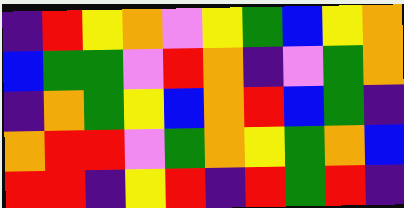[["indigo", "red", "yellow", "orange", "violet", "yellow", "green", "blue", "yellow", "orange"], ["blue", "green", "green", "violet", "red", "orange", "indigo", "violet", "green", "orange"], ["indigo", "orange", "green", "yellow", "blue", "orange", "red", "blue", "green", "indigo"], ["orange", "red", "red", "violet", "green", "orange", "yellow", "green", "orange", "blue"], ["red", "red", "indigo", "yellow", "red", "indigo", "red", "green", "red", "indigo"]]